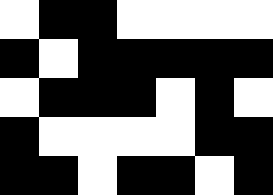[["white", "black", "black", "white", "white", "white", "white"], ["black", "white", "black", "black", "black", "black", "black"], ["white", "black", "black", "black", "white", "black", "white"], ["black", "white", "white", "white", "white", "black", "black"], ["black", "black", "white", "black", "black", "white", "black"]]